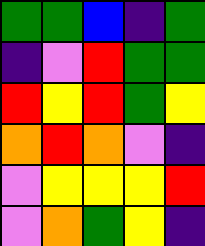[["green", "green", "blue", "indigo", "green"], ["indigo", "violet", "red", "green", "green"], ["red", "yellow", "red", "green", "yellow"], ["orange", "red", "orange", "violet", "indigo"], ["violet", "yellow", "yellow", "yellow", "red"], ["violet", "orange", "green", "yellow", "indigo"]]